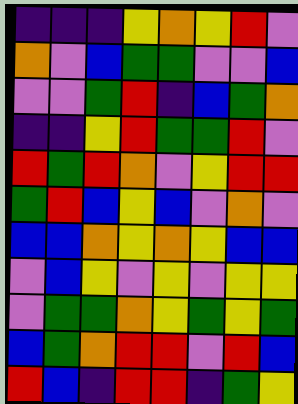[["indigo", "indigo", "indigo", "yellow", "orange", "yellow", "red", "violet"], ["orange", "violet", "blue", "green", "green", "violet", "violet", "blue"], ["violet", "violet", "green", "red", "indigo", "blue", "green", "orange"], ["indigo", "indigo", "yellow", "red", "green", "green", "red", "violet"], ["red", "green", "red", "orange", "violet", "yellow", "red", "red"], ["green", "red", "blue", "yellow", "blue", "violet", "orange", "violet"], ["blue", "blue", "orange", "yellow", "orange", "yellow", "blue", "blue"], ["violet", "blue", "yellow", "violet", "yellow", "violet", "yellow", "yellow"], ["violet", "green", "green", "orange", "yellow", "green", "yellow", "green"], ["blue", "green", "orange", "red", "red", "violet", "red", "blue"], ["red", "blue", "indigo", "red", "red", "indigo", "green", "yellow"]]